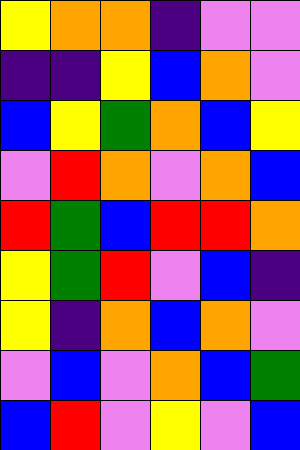[["yellow", "orange", "orange", "indigo", "violet", "violet"], ["indigo", "indigo", "yellow", "blue", "orange", "violet"], ["blue", "yellow", "green", "orange", "blue", "yellow"], ["violet", "red", "orange", "violet", "orange", "blue"], ["red", "green", "blue", "red", "red", "orange"], ["yellow", "green", "red", "violet", "blue", "indigo"], ["yellow", "indigo", "orange", "blue", "orange", "violet"], ["violet", "blue", "violet", "orange", "blue", "green"], ["blue", "red", "violet", "yellow", "violet", "blue"]]